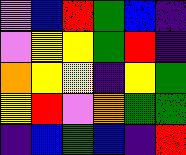[["violet", "blue", "red", "green", "blue", "indigo"], ["violet", "yellow", "yellow", "green", "red", "indigo"], ["orange", "yellow", "yellow", "indigo", "yellow", "green"], ["yellow", "red", "violet", "orange", "green", "green"], ["indigo", "blue", "green", "blue", "indigo", "red"]]